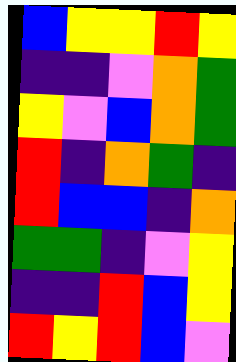[["blue", "yellow", "yellow", "red", "yellow"], ["indigo", "indigo", "violet", "orange", "green"], ["yellow", "violet", "blue", "orange", "green"], ["red", "indigo", "orange", "green", "indigo"], ["red", "blue", "blue", "indigo", "orange"], ["green", "green", "indigo", "violet", "yellow"], ["indigo", "indigo", "red", "blue", "yellow"], ["red", "yellow", "red", "blue", "violet"]]